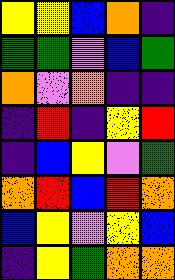[["yellow", "yellow", "blue", "orange", "indigo"], ["green", "green", "violet", "blue", "green"], ["orange", "violet", "orange", "indigo", "indigo"], ["indigo", "red", "indigo", "yellow", "red"], ["indigo", "blue", "yellow", "violet", "green"], ["orange", "red", "blue", "red", "orange"], ["blue", "yellow", "violet", "yellow", "blue"], ["indigo", "yellow", "green", "orange", "orange"]]